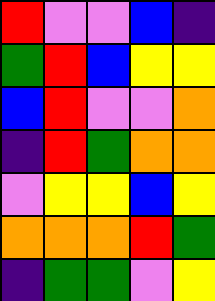[["red", "violet", "violet", "blue", "indigo"], ["green", "red", "blue", "yellow", "yellow"], ["blue", "red", "violet", "violet", "orange"], ["indigo", "red", "green", "orange", "orange"], ["violet", "yellow", "yellow", "blue", "yellow"], ["orange", "orange", "orange", "red", "green"], ["indigo", "green", "green", "violet", "yellow"]]